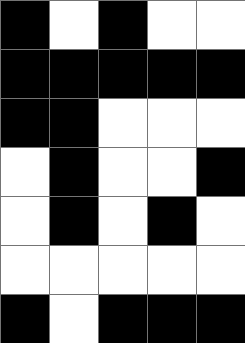[["black", "white", "black", "white", "white"], ["black", "black", "black", "black", "black"], ["black", "black", "white", "white", "white"], ["white", "black", "white", "white", "black"], ["white", "black", "white", "black", "white"], ["white", "white", "white", "white", "white"], ["black", "white", "black", "black", "black"]]